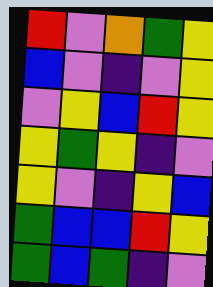[["red", "violet", "orange", "green", "yellow"], ["blue", "violet", "indigo", "violet", "yellow"], ["violet", "yellow", "blue", "red", "yellow"], ["yellow", "green", "yellow", "indigo", "violet"], ["yellow", "violet", "indigo", "yellow", "blue"], ["green", "blue", "blue", "red", "yellow"], ["green", "blue", "green", "indigo", "violet"]]